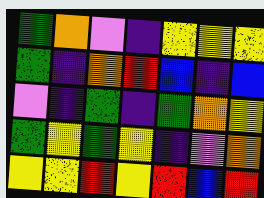[["green", "orange", "violet", "indigo", "yellow", "yellow", "yellow"], ["green", "indigo", "orange", "red", "blue", "indigo", "blue"], ["violet", "indigo", "green", "indigo", "green", "orange", "yellow"], ["green", "yellow", "green", "yellow", "indigo", "violet", "orange"], ["yellow", "yellow", "red", "yellow", "red", "blue", "red"]]